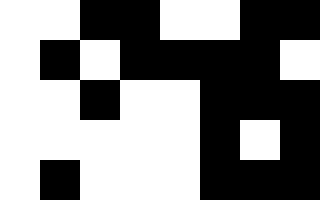[["white", "white", "black", "black", "white", "white", "black", "black"], ["white", "black", "white", "black", "black", "black", "black", "white"], ["white", "white", "black", "white", "white", "black", "black", "black"], ["white", "white", "white", "white", "white", "black", "white", "black"], ["white", "black", "white", "white", "white", "black", "black", "black"]]